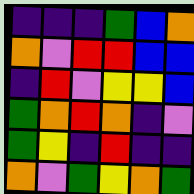[["indigo", "indigo", "indigo", "green", "blue", "orange"], ["orange", "violet", "red", "red", "blue", "blue"], ["indigo", "red", "violet", "yellow", "yellow", "blue"], ["green", "orange", "red", "orange", "indigo", "violet"], ["green", "yellow", "indigo", "red", "indigo", "indigo"], ["orange", "violet", "green", "yellow", "orange", "green"]]